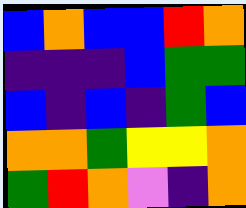[["blue", "orange", "blue", "blue", "red", "orange"], ["indigo", "indigo", "indigo", "blue", "green", "green"], ["blue", "indigo", "blue", "indigo", "green", "blue"], ["orange", "orange", "green", "yellow", "yellow", "orange"], ["green", "red", "orange", "violet", "indigo", "orange"]]